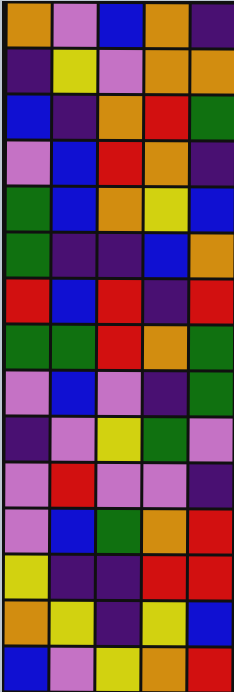[["orange", "violet", "blue", "orange", "indigo"], ["indigo", "yellow", "violet", "orange", "orange"], ["blue", "indigo", "orange", "red", "green"], ["violet", "blue", "red", "orange", "indigo"], ["green", "blue", "orange", "yellow", "blue"], ["green", "indigo", "indigo", "blue", "orange"], ["red", "blue", "red", "indigo", "red"], ["green", "green", "red", "orange", "green"], ["violet", "blue", "violet", "indigo", "green"], ["indigo", "violet", "yellow", "green", "violet"], ["violet", "red", "violet", "violet", "indigo"], ["violet", "blue", "green", "orange", "red"], ["yellow", "indigo", "indigo", "red", "red"], ["orange", "yellow", "indigo", "yellow", "blue"], ["blue", "violet", "yellow", "orange", "red"]]